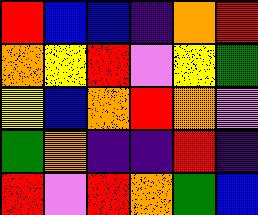[["red", "blue", "blue", "indigo", "orange", "red"], ["orange", "yellow", "red", "violet", "yellow", "green"], ["yellow", "blue", "orange", "red", "orange", "violet"], ["green", "orange", "indigo", "indigo", "red", "indigo"], ["red", "violet", "red", "orange", "green", "blue"]]